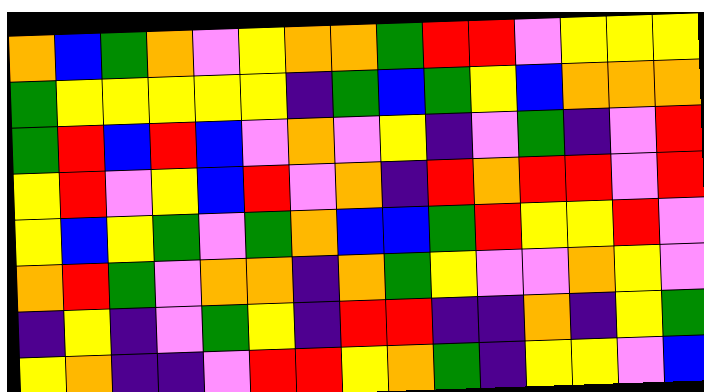[["orange", "blue", "green", "orange", "violet", "yellow", "orange", "orange", "green", "red", "red", "violet", "yellow", "yellow", "yellow"], ["green", "yellow", "yellow", "yellow", "yellow", "yellow", "indigo", "green", "blue", "green", "yellow", "blue", "orange", "orange", "orange"], ["green", "red", "blue", "red", "blue", "violet", "orange", "violet", "yellow", "indigo", "violet", "green", "indigo", "violet", "red"], ["yellow", "red", "violet", "yellow", "blue", "red", "violet", "orange", "indigo", "red", "orange", "red", "red", "violet", "red"], ["yellow", "blue", "yellow", "green", "violet", "green", "orange", "blue", "blue", "green", "red", "yellow", "yellow", "red", "violet"], ["orange", "red", "green", "violet", "orange", "orange", "indigo", "orange", "green", "yellow", "violet", "violet", "orange", "yellow", "violet"], ["indigo", "yellow", "indigo", "violet", "green", "yellow", "indigo", "red", "red", "indigo", "indigo", "orange", "indigo", "yellow", "green"], ["yellow", "orange", "indigo", "indigo", "violet", "red", "red", "yellow", "orange", "green", "indigo", "yellow", "yellow", "violet", "blue"]]